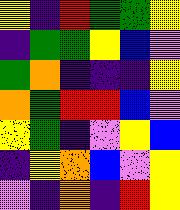[["yellow", "indigo", "red", "green", "green", "yellow"], ["indigo", "green", "green", "yellow", "blue", "violet"], ["green", "orange", "indigo", "indigo", "indigo", "yellow"], ["orange", "green", "red", "red", "blue", "violet"], ["yellow", "green", "indigo", "violet", "yellow", "blue"], ["indigo", "yellow", "orange", "blue", "violet", "yellow"], ["violet", "indigo", "orange", "indigo", "red", "yellow"]]